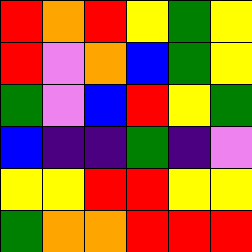[["red", "orange", "red", "yellow", "green", "yellow"], ["red", "violet", "orange", "blue", "green", "yellow"], ["green", "violet", "blue", "red", "yellow", "green"], ["blue", "indigo", "indigo", "green", "indigo", "violet"], ["yellow", "yellow", "red", "red", "yellow", "yellow"], ["green", "orange", "orange", "red", "red", "red"]]